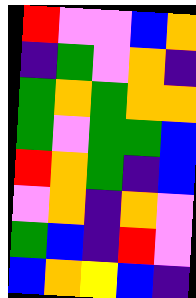[["red", "violet", "violet", "blue", "orange"], ["indigo", "green", "violet", "orange", "indigo"], ["green", "orange", "green", "orange", "orange"], ["green", "violet", "green", "green", "blue"], ["red", "orange", "green", "indigo", "blue"], ["violet", "orange", "indigo", "orange", "violet"], ["green", "blue", "indigo", "red", "violet"], ["blue", "orange", "yellow", "blue", "indigo"]]